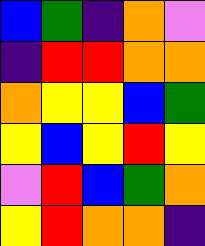[["blue", "green", "indigo", "orange", "violet"], ["indigo", "red", "red", "orange", "orange"], ["orange", "yellow", "yellow", "blue", "green"], ["yellow", "blue", "yellow", "red", "yellow"], ["violet", "red", "blue", "green", "orange"], ["yellow", "red", "orange", "orange", "indigo"]]